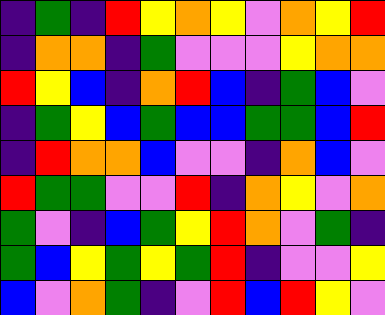[["indigo", "green", "indigo", "red", "yellow", "orange", "yellow", "violet", "orange", "yellow", "red"], ["indigo", "orange", "orange", "indigo", "green", "violet", "violet", "violet", "yellow", "orange", "orange"], ["red", "yellow", "blue", "indigo", "orange", "red", "blue", "indigo", "green", "blue", "violet"], ["indigo", "green", "yellow", "blue", "green", "blue", "blue", "green", "green", "blue", "red"], ["indigo", "red", "orange", "orange", "blue", "violet", "violet", "indigo", "orange", "blue", "violet"], ["red", "green", "green", "violet", "violet", "red", "indigo", "orange", "yellow", "violet", "orange"], ["green", "violet", "indigo", "blue", "green", "yellow", "red", "orange", "violet", "green", "indigo"], ["green", "blue", "yellow", "green", "yellow", "green", "red", "indigo", "violet", "violet", "yellow"], ["blue", "violet", "orange", "green", "indigo", "violet", "red", "blue", "red", "yellow", "violet"]]